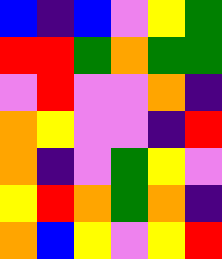[["blue", "indigo", "blue", "violet", "yellow", "green"], ["red", "red", "green", "orange", "green", "green"], ["violet", "red", "violet", "violet", "orange", "indigo"], ["orange", "yellow", "violet", "violet", "indigo", "red"], ["orange", "indigo", "violet", "green", "yellow", "violet"], ["yellow", "red", "orange", "green", "orange", "indigo"], ["orange", "blue", "yellow", "violet", "yellow", "red"]]